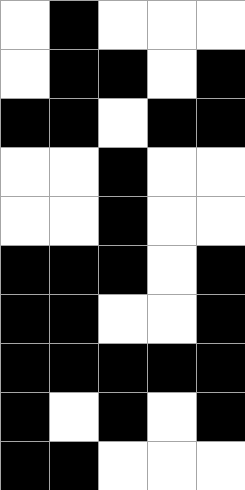[["white", "black", "white", "white", "white"], ["white", "black", "black", "white", "black"], ["black", "black", "white", "black", "black"], ["white", "white", "black", "white", "white"], ["white", "white", "black", "white", "white"], ["black", "black", "black", "white", "black"], ["black", "black", "white", "white", "black"], ["black", "black", "black", "black", "black"], ["black", "white", "black", "white", "black"], ["black", "black", "white", "white", "white"]]